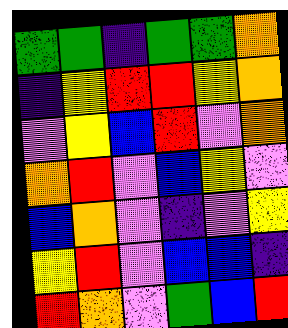[["green", "green", "indigo", "green", "green", "orange"], ["indigo", "yellow", "red", "red", "yellow", "orange"], ["violet", "yellow", "blue", "red", "violet", "orange"], ["orange", "red", "violet", "blue", "yellow", "violet"], ["blue", "orange", "violet", "indigo", "violet", "yellow"], ["yellow", "red", "violet", "blue", "blue", "indigo"], ["red", "orange", "violet", "green", "blue", "red"]]